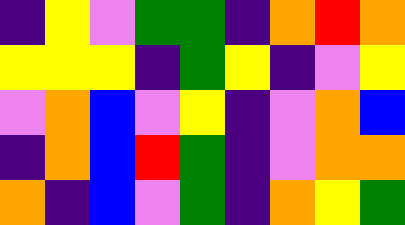[["indigo", "yellow", "violet", "green", "green", "indigo", "orange", "red", "orange"], ["yellow", "yellow", "yellow", "indigo", "green", "yellow", "indigo", "violet", "yellow"], ["violet", "orange", "blue", "violet", "yellow", "indigo", "violet", "orange", "blue"], ["indigo", "orange", "blue", "red", "green", "indigo", "violet", "orange", "orange"], ["orange", "indigo", "blue", "violet", "green", "indigo", "orange", "yellow", "green"]]